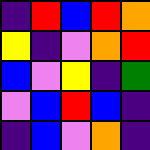[["indigo", "red", "blue", "red", "orange"], ["yellow", "indigo", "violet", "orange", "red"], ["blue", "violet", "yellow", "indigo", "green"], ["violet", "blue", "red", "blue", "indigo"], ["indigo", "blue", "violet", "orange", "indigo"]]